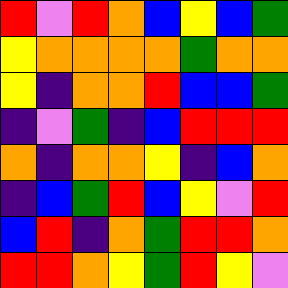[["red", "violet", "red", "orange", "blue", "yellow", "blue", "green"], ["yellow", "orange", "orange", "orange", "orange", "green", "orange", "orange"], ["yellow", "indigo", "orange", "orange", "red", "blue", "blue", "green"], ["indigo", "violet", "green", "indigo", "blue", "red", "red", "red"], ["orange", "indigo", "orange", "orange", "yellow", "indigo", "blue", "orange"], ["indigo", "blue", "green", "red", "blue", "yellow", "violet", "red"], ["blue", "red", "indigo", "orange", "green", "red", "red", "orange"], ["red", "red", "orange", "yellow", "green", "red", "yellow", "violet"]]